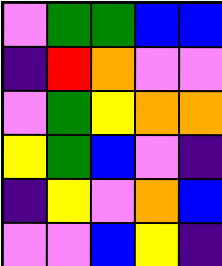[["violet", "green", "green", "blue", "blue"], ["indigo", "red", "orange", "violet", "violet"], ["violet", "green", "yellow", "orange", "orange"], ["yellow", "green", "blue", "violet", "indigo"], ["indigo", "yellow", "violet", "orange", "blue"], ["violet", "violet", "blue", "yellow", "indigo"]]